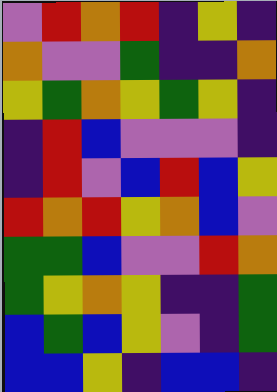[["violet", "red", "orange", "red", "indigo", "yellow", "indigo"], ["orange", "violet", "violet", "green", "indigo", "indigo", "orange"], ["yellow", "green", "orange", "yellow", "green", "yellow", "indigo"], ["indigo", "red", "blue", "violet", "violet", "violet", "indigo"], ["indigo", "red", "violet", "blue", "red", "blue", "yellow"], ["red", "orange", "red", "yellow", "orange", "blue", "violet"], ["green", "green", "blue", "violet", "violet", "red", "orange"], ["green", "yellow", "orange", "yellow", "indigo", "indigo", "green"], ["blue", "green", "blue", "yellow", "violet", "indigo", "green"], ["blue", "blue", "yellow", "indigo", "blue", "blue", "indigo"]]